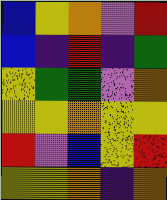[["blue", "yellow", "orange", "violet", "red"], ["blue", "indigo", "red", "indigo", "green"], ["yellow", "green", "green", "violet", "orange"], ["yellow", "yellow", "orange", "yellow", "yellow"], ["red", "violet", "blue", "yellow", "red"], ["yellow", "yellow", "orange", "indigo", "orange"]]